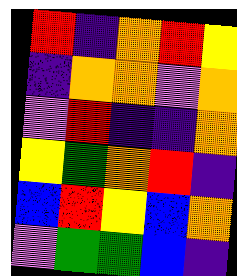[["red", "indigo", "orange", "red", "yellow"], ["indigo", "orange", "orange", "violet", "orange"], ["violet", "red", "indigo", "indigo", "orange"], ["yellow", "green", "orange", "red", "indigo"], ["blue", "red", "yellow", "blue", "orange"], ["violet", "green", "green", "blue", "indigo"]]